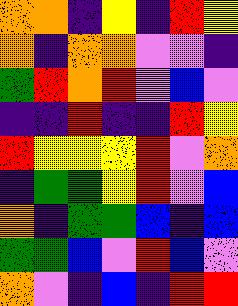[["orange", "orange", "indigo", "yellow", "indigo", "red", "yellow"], ["orange", "indigo", "orange", "orange", "violet", "violet", "indigo"], ["green", "red", "orange", "red", "violet", "blue", "violet"], ["indigo", "indigo", "red", "indigo", "indigo", "red", "yellow"], ["red", "yellow", "yellow", "yellow", "red", "violet", "orange"], ["indigo", "green", "green", "yellow", "red", "violet", "blue"], ["orange", "indigo", "green", "green", "blue", "indigo", "blue"], ["green", "green", "blue", "violet", "red", "blue", "violet"], ["orange", "violet", "indigo", "blue", "indigo", "red", "red"]]